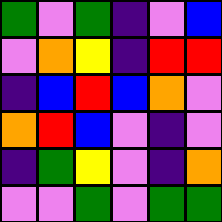[["green", "violet", "green", "indigo", "violet", "blue"], ["violet", "orange", "yellow", "indigo", "red", "red"], ["indigo", "blue", "red", "blue", "orange", "violet"], ["orange", "red", "blue", "violet", "indigo", "violet"], ["indigo", "green", "yellow", "violet", "indigo", "orange"], ["violet", "violet", "green", "violet", "green", "green"]]